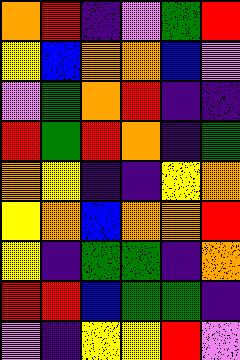[["orange", "red", "indigo", "violet", "green", "red"], ["yellow", "blue", "orange", "orange", "blue", "violet"], ["violet", "green", "orange", "red", "indigo", "indigo"], ["red", "green", "red", "orange", "indigo", "green"], ["orange", "yellow", "indigo", "indigo", "yellow", "orange"], ["yellow", "orange", "blue", "orange", "orange", "red"], ["yellow", "indigo", "green", "green", "indigo", "orange"], ["red", "red", "blue", "green", "green", "indigo"], ["violet", "indigo", "yellow", "yellow", "red", "violet"]]